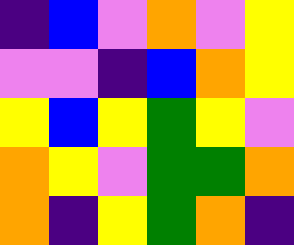[["indigo", "blue", "violet", "orange", "violet", "yellow"], ["violet", "violet", "indigo", "blue", "orange", "yellow"], ["yellow", "blue", "yellow", "green", "yellow", "violet"], ["orange", "yellow", "violet", "green", "green", "orange"], ["orange", "indigo", "yellow", "green", "orange", "indigo"]]